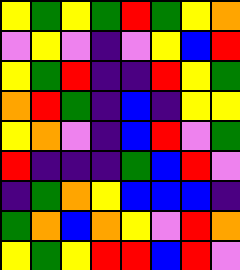[["yellow", "green", "yellow", "green", "red", "green", "yellow", "orange"], ["violet", "yellow", "violet", "indigo", "violet", "yellow", "blue", "red"], ["yellow", "green", "red", "indigo", "indigo", "red", "yellow", "green"], ["orange", "red", "green", "indigo", "blue", "indigo", "yellow", "yellow"], ["yellow", "orange", "violet", "indigo", "blue", "red", "violet", "green"], ["red", "indigo", "indigo", "indigo", "green", "blue", "red", "violet"], ["indigo", "green", "orange", "yellow", "blue", "blue", "blue", "indigo"], ["green", "orange", "blue", "orange", "yellow", "violet", "red", "orange"], ["yellow", "green", "yellow", "red", "red", "blue", "red", "violet"]]